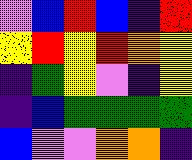[["violet", "blue", "red", "blue", "indigo", "red"], ["yellow", "red", "yellow", "red", "orange", "yellow"], ["indigo", "green", "yellow", "violet", "indigo", "yellow"], ["indigo", "blue", "green", "green", "green", "green"], ["blue", "violet", "violet", "orange", "orange", "indigo"]]